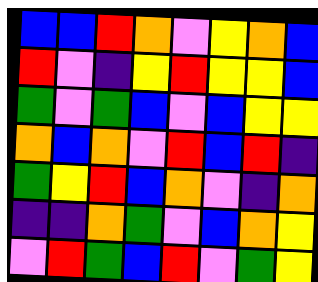[["blue", "blue", "red", "orange", "violet", "yellow", "orange", "blue"], ["red", "violet", "indigo", "yellow", "red", "yellow", "yellow", "blue"], ["green", "violet", "green", "blue", "violet", "blue", "yellow", "yellow"], ["orange", "blue", "orange", "violet", "red", "blue", "red", "indigo"], ["green", "yellow", "red", "blue", "orange", "violet", "indigo", "orange"], ["indigo", "indigo", "orange", "green", "violet", "blue", "orange", "yellow"], ["violet", "red", "green", "blue", "red", "violet", "green", "yellow"]]